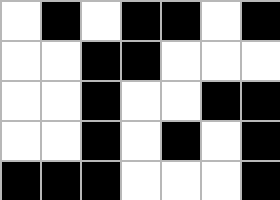[["white", "black", "white", "black", "black", "white", "black"], ["white", "white", "black", "black", "white", "white", "white"], ["white", "white", "black", "white", "white", "black", "black"], ["white", "white", "black", "white", "black", "white", "black"], ["black", "black", "black", "white", "white", "white", "black"]]